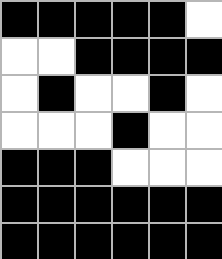[["black", "black", "black", "black", "black", "white"], ["white", "white", "black", "black", "black", "black"], ["white", "black", "white", "white", "black", "white"], ["white", "white", "white", "black", "white", "white"], ["black", "black", "black", "white", "white", "white"], ["black", "black", "black", "black", "black", "black"], ["black", "black", "black", "black", "black", "black"]]